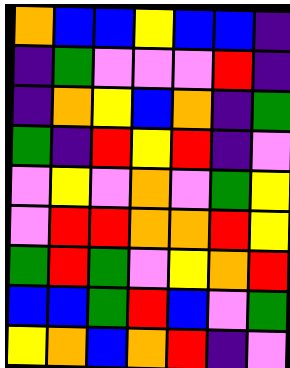[["orange", "blue", "blue", "yellow", "blue", "blue", "indigo"], ["indigo", "green", "violet", "violet", "violet", "red", "indigo"], ["indigo", "orange", "yellow", "blue", "orange", "indigo", "green"], ["green", "indigo", "red", "yellow", "red", "indigo", "violet"], ["violet", "yellow", "violet", "orange", "violet", "green", "yellow"], ["violet", "red", "red", "orange", "orange", "red", "yellow"], ["green", "red", "green", "violet", "yellow", "orange", "red"], ["blue", "blue", "green", "red", "blue", "violet", "green"], ["yellow", "orange", "blue", "orange", "red", "indigo", "violet"]]